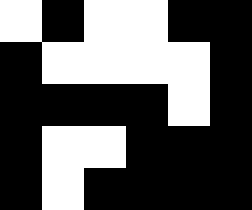[["white", "black", "white", "white", "black", "black"], ["black", "white", "white", "white", "white", "black"], ["black", "black", "black", "black", "white", "black"], ["black", "white", "white", "black", "black", "black"], ["black", "white", "black", "black", "black", "black"]]